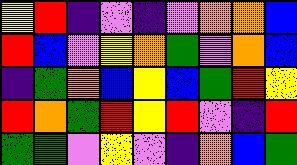[["yellow", "red", "indigo", "violet", "indigo", "violet", "orange", "orange", "blue"], ["red", "blue", "violet", "yellow", "orange", "green", "violet", "orange", "blue"], ["indigo", "green", "orange", "blue", "yellow", "blue", "green", "red", "yellow"], ["red", "orange", "green", "red", "yellow", "red", "violet", "indigo", "red"], ["green", "green", "violet", "yellow", "violet", "indigo", "orange", "blue", "green"]]